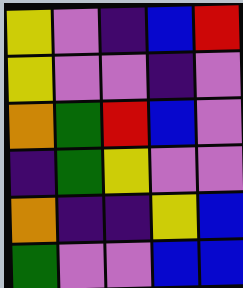[["yellow", "violet", "indigo", "blue", "red"], ["yellow", "violet", "violet", "indigo", "violet"], ["orange", "green", "red", "blue", "violet"], ["indigo", "green", "yellow", "violet", "violet"], ["orange", "indigo", "indigo", "yellow", "blue"], ["green", "violet", "violet", "blue", "blue"]]